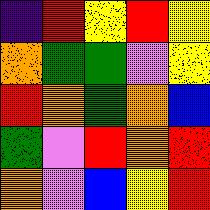[["indigo", "red", "yellow", "red", "yellow"], ["orange", "green", "green", "violet", "yellow"], ["red", "orange", "green", "orange", "blue"], ["green", "violet", "red", "orange", "red"], ["orange", "violet", "blue", "yellow", "red"]]